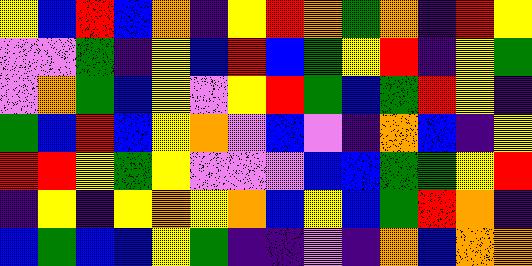[["yellow", "blue", "red", "blue", "orange", "indigo", "yellow", "red", "orange", "green", "orange", "indigo", "red", "yellow"], ["violet", "violet", "green", "indigo", "yellow", "blue", "red", "blue", "green", "yellow", "red", "indigo", "yellow", "green"], ["violet", "orange", "green", "blue", "yellow", "violet", "yellow", "red", "green", "blue", "green", "red", "yellow", "indigo"], ["green", "blue", "red", "blue", "yellow", "orange", "violet", "blue", "violet", "indigo", "orange", "blue", "indigo", "yellow"], ["red", "red", "yellow", "green", "yellow", "violet", "violet", "violet", "blue", "blue", "green", "green", "yellow", "red"], ["indigo", "yellow", "indigo", "yellow", "orange", "yellow", "orange", "blue", "yellow", "blue", "green", "red", "orange", "indigo"], ["blue", "green", "blue", "blue", "yellow", "green", "indigo", "indigo", "violet", "indigo", "orange", "blue", "orange", "orange"]]